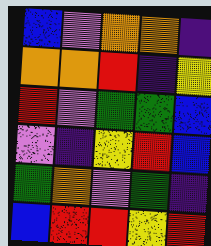[["blue", "violet", "orange", "orange", "indigo"], ["orange", "orange", "red", "indigo", "yellow"], ["red", "violet", "green", "green", "blue"], ["violet", "indigo", "yellow", "red", "blue"], ["green", "orange", "violet", "green", "indigo"], ["blue", "red", "red", "yellow", "red"]]